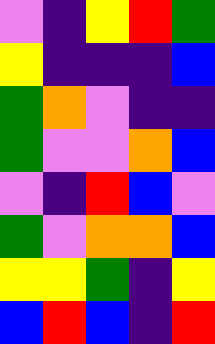[["violet", "indigo", "yellow", "red", "green"], ["yellow", "indigo", "indigo", "indigo", "blue"], ["green", "orange", "violet", "indigo", "indigo"], ["green", "violet", "violet", "orange", "blue"], ["violet", "indigo", "red", "blue", "violet"], ["green", "violet", "orange", "orange", "blue"], ["yellow", "yellow", "green", "indigo", "yellow"], ["blue", "red", "blue", "indigo", "red"]]